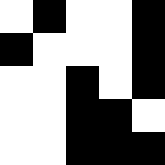[["white", "black", "white", "white", "black"], ["black", "white", "white", "white", "black"], ["white", "white", "black", "white", "black"], ["white", "white", "black", "black", "white"], ["white", "white", "black", "black", "black"]]